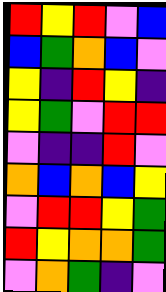[["red", "yellow", "red", "violet", "blue"], ["blue", "green", "orange", "blue", "violet"], ["yellow", "indigo", "red", "yellow", "indigo"], ["yellow", "green", "violet", "red", "red"], ["violet", "indigo", "indigo", "red", "violet"], ["orange", "blue", "orange", "blue", "yellow"], ["violet", "red", "red", "yellow", "green"], ["red", "yellow", "orange", "orange", "green"], ["violet", "orange", "green", "indigo", "violet"]]